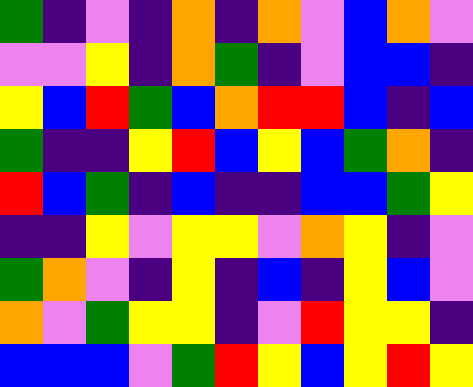[["green", "indigo", "violet", "indigo", "orange", "indigo", "orange", "violet", "blue", "orange", "violet"], ["violet", "violet", "yellow", "indigo", "orange", "green", "indigo", "violet", "blue", "blue", "indigo"], ["yellow", "blue", "red", "green", "blue", "orange", "red", "red", "blue", "indigo", "blue"], ["green", "indigo", "indigo", "yellow", "red", "blue", "yellow", "blue", "green", "orange", "indigo"], ["red", "blue", "green", "indigo", "blue", "indigo", "indigo", "blue", "blue", "green", "yellow"], ["indigo", "indigo", "yellow", "violet", "yellow", "yellow", "violet", "orange", "yellow", "indigo", "violet"], ["green", "orange", "violet", "indigo", "yellow", "indigo", "blue", "indigo", "yellow", "blue", "violet"], ["orange", "violet", "green", "yellow", "yellow", "indigo", "violet", "red", "yellow", "yellow", "indigo"], ["blue", "blue", "blue", "violet", "green", "red", "yellow", "blue", "yellow", "red", "yellow"]]